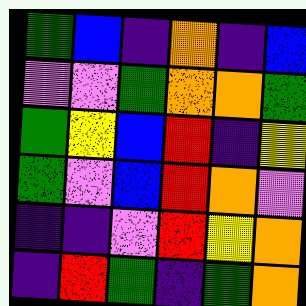[["green", "blue", "indigo", "orange", "indigo", "blue"], ["violet", "violet", "green", "orange", "orange", "green"], ["green", "yellow", "blue", "red", "indigo", "yellow"], ["green", "violet", "blue", "red", "orange", "violet"], ["indigo", "indigo", "violet", "red", "yellow", "orange"], ["indigo", "red", "green", "indigo", "green", "orange"]]